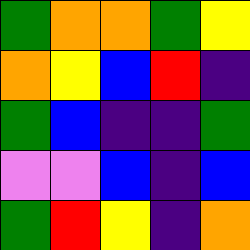[["green", "orange", "orange", "green", "yellow"], ["orange", "yellow", "blue", "red", "indigo"], ["green", "blue", "indigo", "indigo", "green"], ["violet", "violet", "blue", "indigo", "blue"], ["green", "red", "yellow", "indigo", "orange"]]